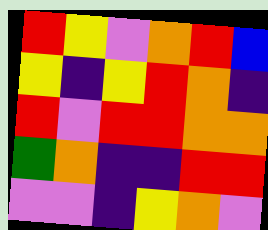[["red", "yellow", "violet", "orange", "red", "blue"], ["yellow", "indigo", "yellow", "red", "orange", "indigo"], ["red", "violet", "red", "red", "orange", "orange"], ["green", "orange", "indigo", "indigo", "red", "red"], ["violet", "violet", "indigo", "yellow", "orange", "violet"]]